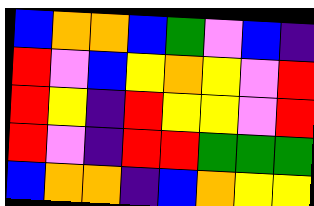[["blue", "orange", "orange", "blue", "green", "violet", "blue", "indigo"], ["red", "violet", "blue", "yellow", "orange", "yellow", "violet", "red"], ["red", "yellow", "indigo", "red", "yellow", "yellow", "violet", "red"], ["red", "violet", "indigo", "red", "red", "green", "green", "green"], ["blue", "orange", "orange", "indigo", "blue", "orange", "yellow", "yellow"]]